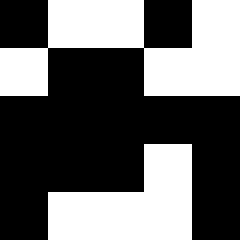[["black", "white", "white", "black", "white"], ["white", "black", "black", "white", "white"], ["black", "black", "black", "black", "black"], ["black", "black", "black", "white", "black"], ["black", "white", "white", "white", "black"]]